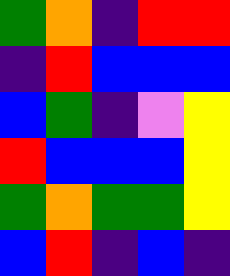[["green", "orange", "indigo", "red", "red"], ["indigo", "red", "blue", "blue", "blue"], ["blue", "green", "indigo", "violet", "yellow"], ["red", "blue", "blue", "blue", "yellow"], ["green", "orange", "green", "green", "yellow"], ["blue", "red", "indigo", "blue", "indigo"]]